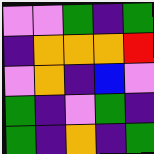[["violet", "violet", "green", "indigo", "green"], ["indigo", "orange", "orange", "orange", "red"], ["violet", "orange", "indigo", "blue", "violet"], ["green", "indigo", "violet", "green", "indigo"], ["green", "indigo", "orange", "indigo", "green"]]